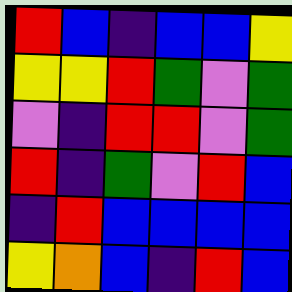[["red", "blue", "indigo", "blue", "blue", "yellow"], ["yellow", "yellow", "red", "green", "violet", "green"], ["violet", "indigo", "red", "red", "violet", "green"], ["red", "indigo", "green", "violet", "red", "blue"], ["indigo", "red", "blue", "blue", "blue", "blue"], ["yellow", "orange", "blue", "indigo", "red", "blue"]]